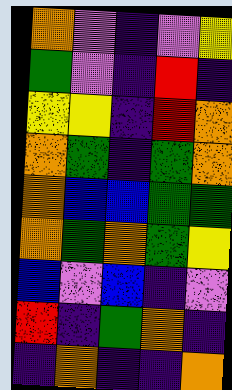[["orange", "violet", "indigo", "violet", "yellow"], ["green", "violet", "indigo", "red", "indigo"], ["yellow", "yellow", "indigo", "red", "orange"], ["orange", "green", "indigo", "green", "orange"], ["orange", "blue", "blue", "green", "green"], ["orange", "green", "orange", "green", "yellow"], ["blue", "violet", "blue", "indigo", "violet"], ["red", "indigo", "green", "orange", "indigo"], ["indigo", "orange", "indigo", "indigo", "orange"]]